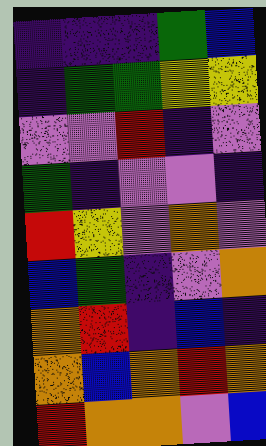[["indigo", "indigo", "indigo", "green", "blue"], ["indigo", "green", "green", "yellow", "yellow"], ["violet", "violet", "red", "indigo", "violet"], ["green", "indigo", "violet", "violet", "indigo"], ["red", "yellow", "violet", "orange", "violet"], ["blue", "green", "indigo", "violet", "orange"], ["orange", "red", "indigo", "blue", "indigo"], ["orange", "blue", "orange", "red", "orange"], ["red", "orange", "orange", "violet", "blue"]]